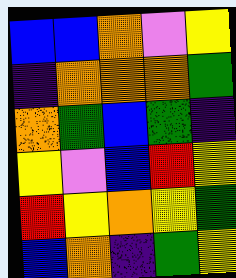[["blue", "blue", "orange", "violet", "yellow"], ["indigo", "orange", "orange", "orange", "green"], ["orange", "green", "blue", "green", "indigo"], ["yellow", "violet", "blue", "red", "yellow"], ["red", "yellow", "orange", "yellow", "green"], ["blue", "orange", "indigo", "green", "yellow"]]